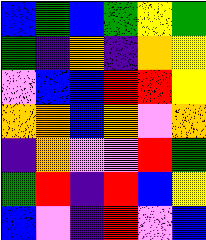[["blue", "green", "blue", "green", "yellow", "green"], ["green", "indigo", "orange", "indigo", "orange", "yellow"], ["violet", "blue", "blue", "red", "red", "yellow"], ["orange", "orange", "blue", "orange", "violet", "orange"], ["indigo", "orange", "violet", "violet", "red", "green"], ["green", "red", "indigo", "red", "blue", "yellow"], ["blue", "violet", "indigo", "red", "violet", "blue"]]